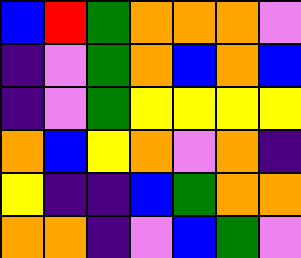[["blue", "red", "green", "orange", "orange", "orange", "violet"], ["indigo", "violet", "green", "orange", "blue", "orange", "blue"], ["indigo", "violet", "green", "yellow", "yellow", "yellow", "yellow"], ["orange", "blue", "yellow", "orange", "violet", "orange", "indigo"], ["yellow", "indigo", "indigo", "blue", "green", "orange", "orange"], ["orange", "orange", "indigo", "violet", "blue", "green", "violet"]]